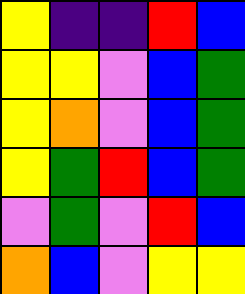[["yellow", "indigo", "indigo", "red", "blue"], ["yellow", "yellow", "violet", "blue", "green"], ["yellow", "orange", "violet", "blue", "green"], ["yellow", "green", "red", "blue", "green"], ["violet", "green", "violet", "red", "blue"], ["orange", "blue", "violet", "yellow", "yellow"]]